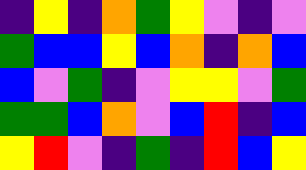[["indigo", "yellow", "indigo", "orange", "green", "yellow", "violet", "indigo", "violet"], ["green", "blue", "blue", "yellow", "blue", "orange", "indigo", "orange", "blue"], ["blue", "violet", "green", "indigo", "violet", "yellow", "yellow", "violet", "green"], ["green", "green", "blue", "orange", "violet", "blue", "red", "indigo", "blue"], ["yellow", "red", "violet", "indigo", "green", "indigo", "red", "blue", "yellow"]]